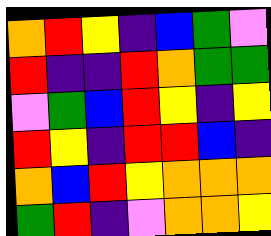[["orange", "red", "yellow", "indigo", "blue", "green", "violet"], ["red", "indigo", "indigo", "red", "orange", "green", "green"], ["violet", "green", "blue", "red", "yellow", "indigo", "yellow"], ["red", "yellow", "indigo", "red", "red", "blue", "indigo"], ["orange", "blue", "red", "yellow", "orange", "orange", "orange"], ["green", "red", "indigo", "violet", "orange", "orange", "yellow"]]